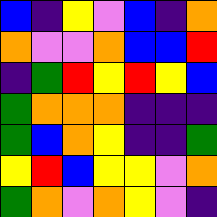[["blue", "indigo", "yellow", "violet", "blue", "indigo", "orange"], ["orange", "violet", "violet", "orange", "blue", "blue", "red"], ["indigo", "green", "red", "yellow", "red", "yellow", "blue"], ["green", "orange", "orange", "orange", "indigo", "indigo", "indigo"], ["green", "blue", "orange", "yellow", "indigo", "indigo", "green"], ["yellow", "red", "blue", "yellow", "yellow", "violet", "orange"], ["green", "orange", "violet", "orange", "yellow", "violet", "indigo"]]